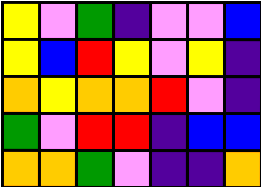[["yellow", "violet", "green", "indigo", "violet", "violet", "blue"], ["yellow", "blue", "red", "yellow", "violet", "yellow", "indigo"], ["orange", "yellow", "orange", "orange", "red", "violet", "indigo"], ["green", "violet", "red", "red", "indigo", "blue", "blue"], ["orange", "orange", "green", "violet", "indigo", "indigo", "orange"]]